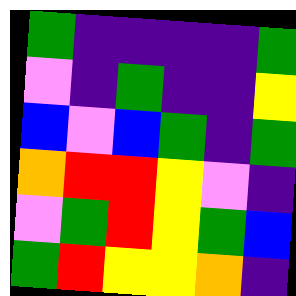[["green", "indigo", "indigo", "indigo", "indigo", "green"], ["violet", "indigo", "green", "indigo", "indigo", "yellow"], ["blue", "violet", "blue", "green", "indigo", "green"], ["orange", "red", "red", "yellow", "violet", "indigo"], ["violet", "green", "red", "yellow", "green", "blue"], ["green", "red", "yellow", "yellow", "orange", "indigo"]]